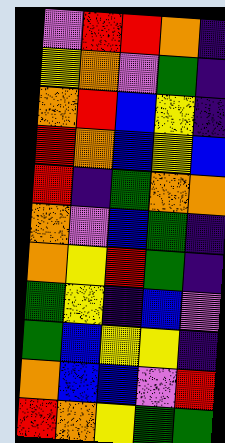[["violet", "red", "red", "orange", "indigo"], ["yellow", "orange", "violet", "green", "indigo"], ["orange", "red", "blue", "yellow", "indigo"], ["red", "orange", "blue", "yellow", "blue"], ["red", "indigo", "green", "orange", "orange"], ["orange", "violet", "blue", "green", "indigo"], ["orange", "yellow", "red", "green", "indigo"], ["green", "yellow", "indigo", "blue", "violet"], ["green", "blue", "yellow", "yellow", "indigo"], ["orange", "blue", "blue", "violet", "red"], ["red", "orange", "yellow", "green", "green"]]